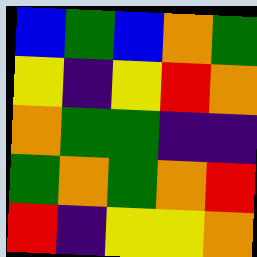[["blue", "green", "blue", "orange", "green"], ["yellow", "indigo", "yellow", "red", "orange"], ["orange", "green", "green", "indigo", "indigo"], ["green", "orange", "green", "orange", "red"], ["red", "indigo", "yellow", "yellow", "orange"]]